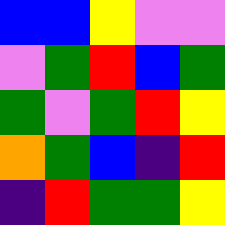[["blue", "blue", "yellow", "violet", "violet"], ["violet", "green", "red", "blue", "green"], ["green", "violet", "green", "red", "yellow"], ["orange", "green", "blue", "indigo", "red"], ["indigo", "red", "green", "green", "yellow"]]